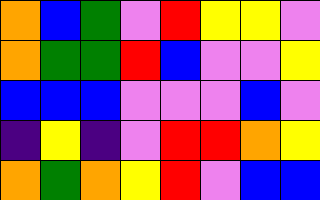[["orange", "blue", "green", "violet", "red", "yellow", "yellow", "violet"], ["orange", "green", "green", "red", "blue", "violet", "violet", "yellow"], ["blue", "blue", "blue", "violet", "violet", "violet", "blue", "violet"], ["indigo", "yellow", "indigo", "violet", "red", "red", "orange", "yellow"], ["orange", "green", "orange", "yellow", "red", "violet", "blue", "blue"]]